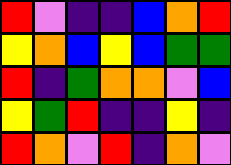[["red", "violet", "indigo", "indigo", "blue", "orange", "red"], ["yellow", "orange", "blue", "yellow", "blue", "green", "green"], ["red", "indigo", "green", "orange", "orange", "violet", "blue"], ["yellow", "green", "red", "indigo", "indigo", "yellow", "indigo"], ["red", "orange", "violet", "red", "indigo", "orange", "violet"]]